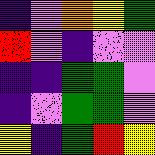[["indigo", "violet", "orange", "yellow", "green"], ["red", "violet", "indigo", "violet", "violet"], ["indigo", "indigo", "green", "green", "violet"], ["indigo", "violet", "green", "green", "violet"], ["yellow", "indigo", "green", "red", "yellow"]]